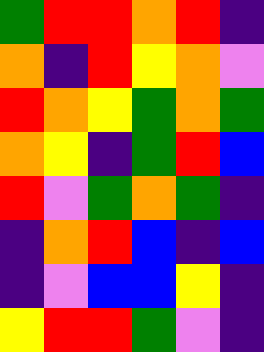[["green", "red", "red", "orange", "red", "indigo"], ["orange", "indigo", "red", "yellow", "orange", "violet"], ["red", "orange", "yellow", "green", "orange", "green"], ["orange", "yellow", "indigo", "green", "red", "blue"], ["red", "violet", "green", "orange", "green", "indigo"], ["indigo", "orange", "red", "blue", "indigo", "blue"], ["indigo", "violet", "blue", "blue", "yellow", "indigo"], ["yellow", "red", "red", "green", "violet", "indigo"]]